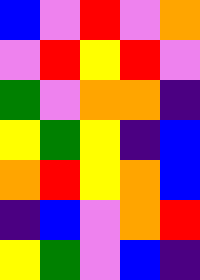[["blue", "violet", "red", "violet", "orange"], ["violet", "red", "yellow", "red", "violet"], ["green", "violet", "orange", "orange", "indigo"], ["yellow", "green", "yellow", "indigo", "blue"], ["orange", "red", "yellow", "orange", "blue"], ["indigo", "blue", "violet", "orange", "red"], ["yellow", "green", "violet", "blue", "indigo"]]